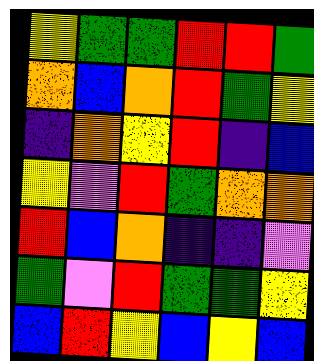[["yellow", "green", "green", "red", "red", "green"], ["orange", "blue", "orange", "red", "green", "yellow"], ["indigo", "orange", "yellow", "red", "indigo", "blue"], ["yellow", "violet", "red", "green", "orange", "orange"], ["red", "blue", "orange", "indigo", "indigo", "violet"], ["green", "violet", "red", "green", "green", "yellow"], ["blue", "red", "yellow", "blue", "yellow", "blue"]]